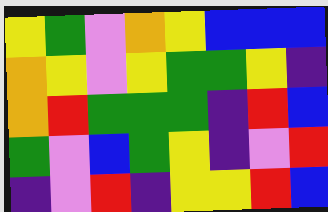[["yellow", "green", "violet", "orange", "yellow", "blue", "blue", "blue"], ["orange", "yellow", "violet", "yellow", "green", "green", "yellow", "indigo"], ["orange", "red", "green", "green", "green", "indigo", "red", "blue"], ["green", "violet", "blue", "green", "yellow", "indigo", "violet", "red"], ["indigo", "violet", "red", "indigo", "yellow", "yellow", "red", "blue"]]